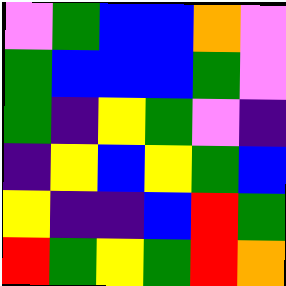[["violet", "green", "blue", "blue", "orange", "violet"], ["green", "blue", "blue", "blue", "green", "violet"], ["green", "indigo", "yellow", "green", "violet", "indigo"], ["indigo", "yellow", "blue", "yellow", "green", "blue"], ["yellow", "indigo", "indigo", "blue", "red", "green"], ["red", "green", "yellow", "green", "red", "orange"]]